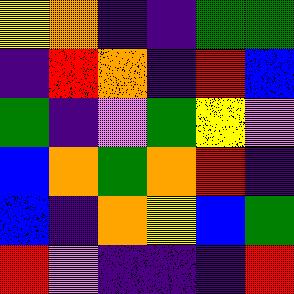[["yellow", "orange", "indigo", "indigo", "green", "green"], ["indigo", "red", "orange", "indigo", "red", "blue"], ["green", "indigo", "violet", "green", "yellow", "violet"], ["blue", "orange", "green", "orange", "red", "indigo"], ["blue", "indigo", "orange", "yellow", "blue", "green"], ["red", "violet", "indigo", "indigo", "indigo", "red"]]